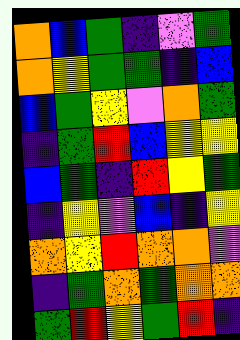[["orange", "blue", "green", "indigo", "violet", "green"], ["orange", "yellow", "green", "green", "indigo", "blue"], ["blue", "green", "yellow", "violet", "orange", "green"], ["indigo", "green", "red", "blue", "yellow", "yellow"], ["blue", "green", "indigo", "red", "yellow", "green"], ["indigo", "yellow", "violet", "blue", "indigo", "yellow"], ["orange", "yellow", "red", "orange", "orange", "violet"], ["indigo", "green", "orange", "green", "orange", "orange"], ["green", "red", "yellow", "green", "red", "indigo"]]